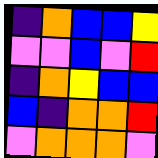[["indigo", "orange", "blue", "blue", "yellow"], ["violet", "violet", "blue", "violet", "red"], ["indigo", "orange", "yellow", "blue", "blue"], ["blue", "indigo", "orange", "orange", "red"], ["violet", "orange", "orange", "orange", "violet"]]